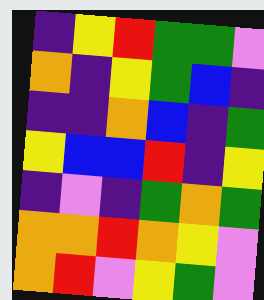[["indigo", "yellow", "red", "green", "green", "violet"], ["orange", "indigo", "yellow", "green", "blue", "indigo"], ["indigo", "indigo", "orange", "blue", "indigo", "green"], ["yellow", "blue", "blue", "red", "indigo", "yellow"], ["indigo", "violet", "indigo", "green", "orange", "green"], ["orange", "orange", "red", "orange", "yellow", "violet"], ["orange", "red", "violet", "yellow", "green", "violet"]]